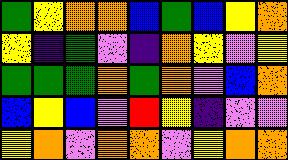[["green", "yellow", "orange", "orange", "blue", "green", "blue", "yellow", "orange"], ["yellow", "indigo", "green", "violet", "indigo", "orange", "yellow", "violet", "yellow"], ["green", "green", "green", "orange", "green", "orange", "violet", "blue", "orange"], ["blue", "yellow", "blue", "violet", "red", "yellow", "indigo", "violet", "violet"], ["yellow", "orange", "violet", "orange", "orange", "violet", "yellow", "orange", "orange"]]